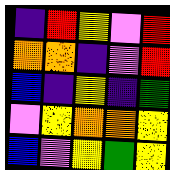[["indigo", "red", "yellow", "violet", "red"], ["orange", "orange", "indigo", "violet", "red"], ["blue", "indigo", "yellow", "indigo", "green"], ["violet", "yellow", "orange", "orange", "yellow"], ["blue", "violet", "yellow", "green", "yellow"]]